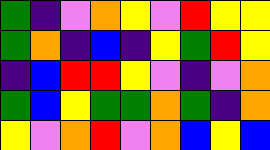[["green", "indigo", "violet", "orange", "yellow", "violet", "red", "yellow", "yellow"], ["green", "orange", "indigo", "blue", "indigo", "yellow", "green", "red", "yellow"], ["indigo", "blue", "red", "red", "yellow", "violet", "indigo", "violet", "orange"], ["green", "blue", "yellow", "green", "green", "orange", "green", "indigo", "orange"], ["yellow", "violet", "orange", "red", "violet", "orange", "blue", "yellow", "blue"]]